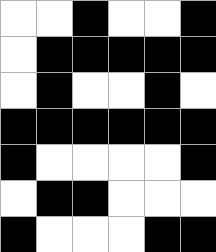[["white", "white", "black", "white", "white", "black"], ["white", "black", "black", "black", "black", "black"], ["white", "black", "white", "white", "black", "white"], ["black", "black", "black", "black", "black", "black"], ["black", "white", "white", "white", "white", "black"], ["white", "black", "black", "white", "white", "white"], ["black", "white", "white", "white", "black", "black"]]